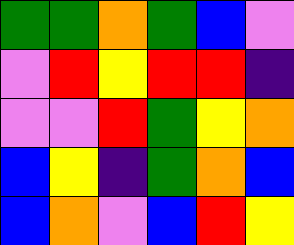[["green", "green", "orange", "green", "blue", "violet"], ["violet", "red", "yellow", "red", "red", "indigo"], ["violet", "violet", "red", "green", "yellow", "orange"], ["blue", "yellow", "indigo", "green", "orange", "blue"], ["blue", "orange", "violet", "blue", "red", "yellow"]]